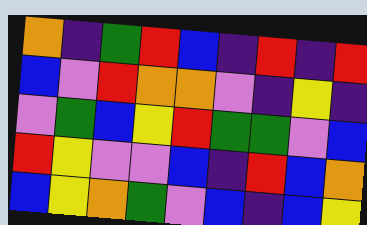[["orange", "indigo", "green", "red", "blue", "indigo", "red", "indigo", "red"], ["blue", "violet", "red", "orange", "orange", "violet", "indigo", "yellow", "indigo"], ["violet", "green", "blue", "yellow", "red", "green", "green", "violet", "blue"], ["red", "yellow", "violet", "violet", "blue", "indigo", "red", "blue", "orange"], ["blue", "yellow", "orange", "green", "violet", "blue", "indigo", "blue", "yellow"]]